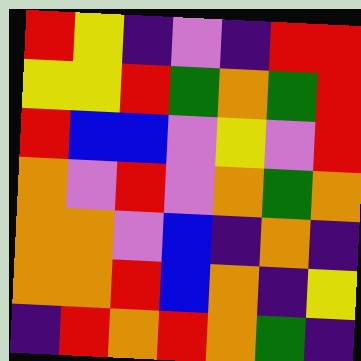[["red", "yellow", "indigo", "violet", "indigo", "red", "red"], ["yellow", "yellow", "red", "green", "orange", "green", "red"], ["red", "blue", "blue", "violet", "yellow", "violet", "red"], ["orange", "violet", "red", "violet", "orange", "green", "orange"], ["orange", "orange", "violet", "blue", "indigo", "orange", "indigo"], ["orange", "orange", "red", "blue", "orange", "indigo", "yellow"], ["indigo", "red", "orange", "red", "orange", "green", "indigo"]]